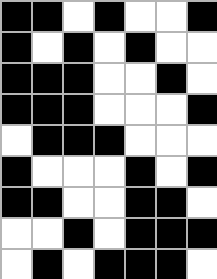[["black", "black", "white", "black", "white", "white", "black"], ["black", "white", "black", "white", "black", "white", "white"], ["black", "black", "black", "white", "white", "black", "white"], ["black", "black", "black", "white", "white", "white", "black"], ["white", "black", "black", "black", "white", "white", "white"], ["black", "white", "white", "white", "black", "white", "black"], ["black", "black", "white", "white", "black", "black", "white"], ["white", "white", "black", "white", "black", "black", "black"], ["white", "black", "white", "black", "black", "black", "white"]]